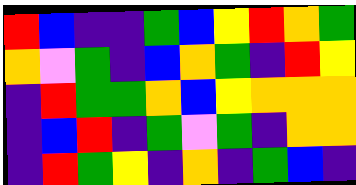[["red", "blue", "indigo", "indigo", "green", "blue", "yellow", "red", "orange", "green"], ["orange", "violet", "green", "indigo", "blue", "orange", "green", "indigo", "red", "yellow"], ["indigo", "red", "green", "green", "orange", "blue", "yellow", "orange", "orange", "orange"], ["indigo", "blue", "red", "indigo", "green", "violet", "green", "indigo", "orange", "orange"], ["indigo", "red", "green", "yellow", "indigo", "orange", "indigo", "green", "blue", "indigo"]]